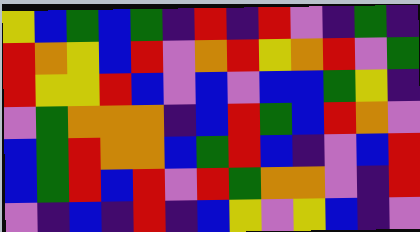[["yellow", "blue", "green", "blue", "green", "indigo", "red", "indigo", "red", "violet", "indigo", "green", "indigo"], ["red", "orange", "yellow", "blue", "red", "violet", "orange", "red", "yellow", "orange", "red", "violet", "green"], ["red", "yellow", "yellow", "red", "blue", "violet", "blue", "violet", "blue", "blue", "green", "yellow", "indigo"], ["violet", "green", "orange", "orange", "orange", "indigo", "blue", "red", "green", "blue", "red", "orange", "violet"], ["blue", "green", "red", "orange", "orange", "blue", "green", "red", "blue", "indigo", "violet", "blue", "red"], ["blue", "green", "red", "blue", "red", "violet", "red", "green", "orange", "orange", "violet", "indigo", "red"], ["violet", "indigo", "blue", "indigo", "red", "indigo", "blue", "yellow", "violet", "yellow", "blue", "indigo", "violet"]]